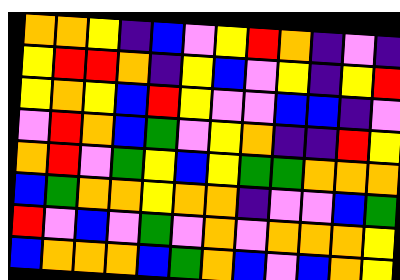[["orange", "orange", "yellow", "indigo", "blue", "violet", "yellow", "red", "orange", "indigo", "violet", "indigo"], ["yellow", "red", "red", "orange", "indigo", "yellow", "blue", "violet", "yellow", "indigo", "yellow", "red"], ["yellow", "orange", "yellow", "blue", "red", "yellow", "violet", "violet", "blue", "blue", "indigo", "violet"], ["violet", "red", "orange", "blue", "green", "violet", "yellow", "orange", "indigo", "indigo", "red", "yellow"], ["orange", "red", "violet", "green", "yellow", "blue", "yellow", "green", "green", "orange", "orange", "orange"], ["blue", "green", "orange", "orange", "yellow", "orange", "orange", "indigo", "violet", "violet", "blue", "green"], ["red", "violet", "blue", "violet", "green", "violet", "orange", "violet", "orange", "orange", "orange", "yellow"], ["blue", "orange", "orange", "orange", "blue", "green", "orange", "blue", "violet", "blue", "orange", "yellow"]]